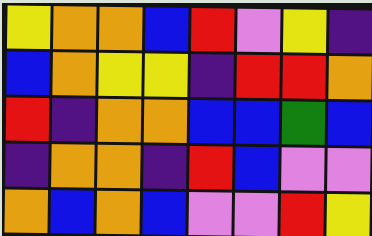[["yellow", "orange", "orange", "blue", "red", "violet", "yellow", "indigo"], ["blue", "orange", "yellow", "yellow", "indigo", "red", "red", "orange"], ["red", "indigo", "orange", "orange", "blue", "blue", "green", "blue"], ["indigo", "orange", "orange", "indigo", "red", "blue", "violet", "violet"], ["orange", "blue", "orange", "blue", "violet", "violet", "red", "yellow"]]